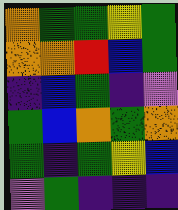[["orange", "green", "green", "yellow", "green"], ["orange", "orange", "red", "blue", "green"], ["indigo", "blue", "green", "indigo", "violet"], ["green", "blue", "orange", "green", "orange"], ["green", "indigo", "green", "yellow", "blue"], ["violet", "green", "indigo", "indigo", "indigo"]]